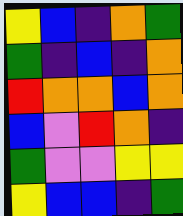[["yellow", "blue", "indigo", "orange", "green"], ["green", "indigo", "blue", "indigo", "orange"], ["red", "orange", "orange", "blue", "orange"], ["blue", "violet", "red", "orange", "indigo"], ["green", "violet", "violet", "yellow", "yellow"], ["yellow", "blue", "blue", "indigo", "green"]]